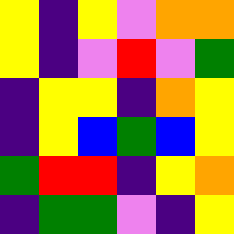[["yellow", "indigo", "yellow", "violet", "orange", "orange"], ["yellow", "indigo", "violet", "red", "violet", "green"], ["indigo", "yellow", "yellow", "indigo", "orange", "yellow"], ["indigo", "yellow", "blue", "green", "blue", "yellow"], ["green", "red", "red", "indigo", "yellow", "orange"], ["indigo", "green", "green", "violet", "indigo", "yellow"]]